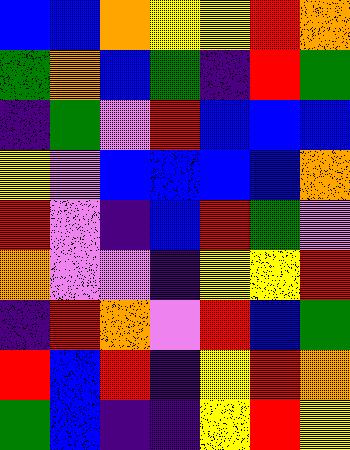[["blue", "blue", "orange", "yellow", "yellow", "red", "orange"], ["green", "orange", "blue", "green", "indigo", "red", "green"], ["indigo", "green", "violet", "red", "blue", "blue", "blue"], ["yellow", "violet", "blue", "blue", "blue", "blue", "orange"], ["red", "violet", "indigo", "blue", "red", "green", "violet"], ["orange", "violet", "violet", "indigo", "yellow", "yellow", "red"], ["indigo", "red", "orange", "violet", "red", "blue", "green"], ["red", "blue", "red", "indigo", "yellow", "red", "orange"], ["green", "blue", "indigo", "indigo", "yellow", "red", "yellow"]]